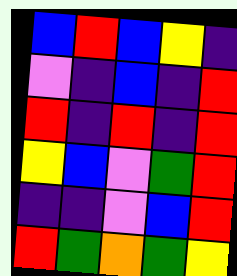[["blue", "red", "blue", "yellow", "indigo"], ["violet", "indigo", "blue", "indigo", "red"], ["red", "indigo", "red", "indigo", "red"], ["yellow", "blue", "violet", "green", "red"], ["indigo", "indigo", "violet", "blue", "red"], ["red", "green", "orange", "green", "yellow"]]